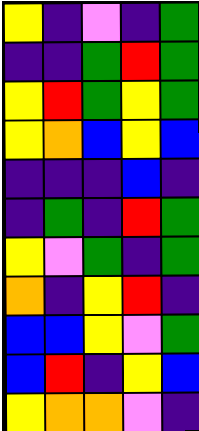[["yellow", "indigo", "violet", "indigo", "green"], ["indigo", "indigo", "green", "red", "green"], ["yellow", "red", "green", "yellow", "green"], ["yellow", "orange", "blue", "yellow", "blue"], ["indigo", "indigo", "indigo", "blue", "indigo"], ["indigo", "green", "indigo", "red", "green"], ["yellow", "violet", "green", "indigo", "green"], ["orange", "indigo", "yellow", "red", "indigo"], ["blue", "blue", "yellow", "violet", "green"], ["blue", "red", "indigo", "yellow", "blue"], ["yellow", "orange", "orange", "violet", "indigo"]]